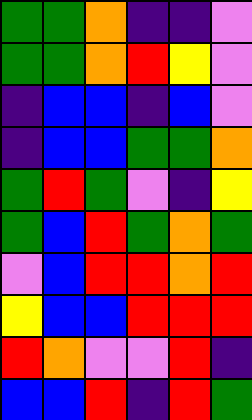[["green", "green", "orange", "indigo", "indigo", "violet"], ["green", "green", "orange", "red", "yellow", "violet"], ["indigo", "blue", "blue", "indigo", "blue", "violet"], ["indigo", "blue", "blue", "green", "green", "orange"], ["green", "red", "green", "violet", "indigo", "yellow"], ["green", "blue", "red", "green", "orange", "green"], ["violet", "blue", "red", "red", "orange", "red"], ["yellow", "blue", "blue", "red", "red", "red"], ["red", "orange", "violet", "violet", "red", "indigo"], ["blue", "blue", "red", "indigo", "red", "green"]]